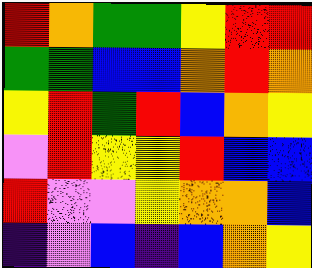[["red", "orange", "green", "green", "yellow", "red", "red"], ["green", "green", "blue", "blue", "orange", "red", "orange"], ["yellow", "red", "green", "red", "blue", "orange", "yellow"], ["violet", "red", "yellow", "yellow", "red", "blue", "blue"], ["red", "violet", "violet", "yellow", "orange", "orange", "blue"], ["indigo", "violet", "blue", "indigo", "blue", "orange", "yellow"]]